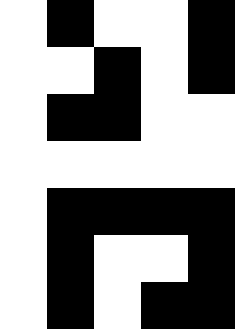[["white", "black", "white", "white", "black"], ["white", "white", "black", "white", "black"], ["white", "black", "black", "white", "white"], ["white", "white", "white", "white", "white"], ["white", "black", "black", "black", "black"], ["white", "black", "white", "white", "black"], ["white", "black", "white", "black", "black"]]